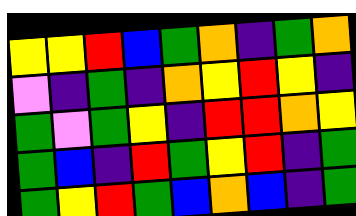[["yellow", "yellow", "red", "blue", "green", "orange", "indigo", "green", "orange"], ["violet", "indigo", "green", "indigo", "orange", "yellow", "red", "yellow", "indigo"], ["green", "violet", "green", "yellow", "indigo", "red", "red", "orange", "yellow"], ["green", "blue", "indigo", "red", "green", "yellow", "red", "indigo", "green"], ["green", "yellow", "red", "green", "blue", "orange", "blue", "indigo", "green"]]